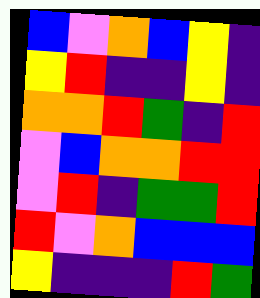[["blue", "violet", "orange", "blue", "yellow", "indigo"], ["yellow", "red", "indigo", "indigo", "yellow", "indigo"], ["orange", "orange", "red", "green", "indigo", "red"], ["violet", "blue", "orange", "orange", "red", "red"], ["violet", "red", "indigo", "green", "green", "red"], ["red", "violet", "orange", "blue", "blue", "blue"], ["yellow", "indigo", "indigo", "indigo", "red", "green"]]